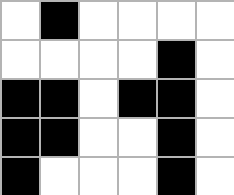[["white", "black", "white", "white", "white", "white"], ["white", "white", "white", "white", "black", "white"], ["black", "black", "white", "black", "black", "white"], ["black", "black", "white", "white", "black", "white"], ["black", "white", "white", "white", "black", "white"]]